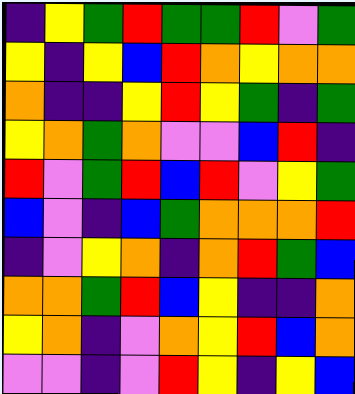[["indigo", "yellow", "green", "red", "green", "green", "red", "violet", "green"], ["yellow", "indigo", "yellow", "blue", "red", "orange", "yellow", "orange", "orange"], ["orange", "indigo", "indigo", "yellow", "red", "yellow", "green", "indigo", "green"], ["yellow", "orange", "green", "orange", "violet", "violet", "blue", "red", "indigo"], ["red", "violet", "green", "red", "blue", "red", "violet", "yellow", "green"], ["blue", "violet", "indigo", "blue", "green", "orange", "orange", "orange", "red"], ["indigo", "violet", "yellow", "orange", "indigo", "orange", "red", "green", "blue"], ["orange", "orange", "green", "red", "blue", "yellow", "indigo", "indigo", "orange"], ["yellow", "orange", "indigo", "violet", "orange", "yellow", "red", "blue", "orange"], ["violet", "violet", "indigo", "violet", "red", "yellow", "indigo", "yellow", "blue"]]